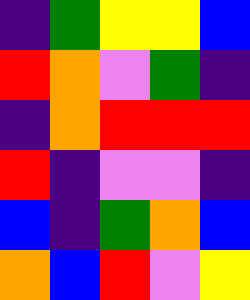[["indigo", "green", "yellow", "yellow", "blue"], ["red", "orange", "violet", "green", "indigo"], ["indigo", "orange", "red", "red", "red"], ["red", "indigo", "violet", "violet", "indigo"], ["blue", "indigo", "green", "orange", "blue"], ["orange", "blue", "red", "violet", "yellow"]]